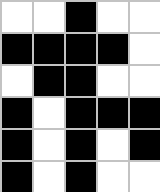[["white", "white", "black", "white", "white"], ["black", "black", "black", "black", "white"], ["white", "black", "black", "white", "white"], ["black", "white", "black", "black", "black"], ["black", "white", "black", "white", "black"], ["black", "white", "black", "white", "white"]]